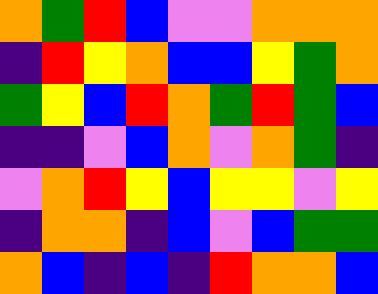[["orange", "green", "red", "blue", "violet", "violet", "orange", "orange", "orange"], ["indigo", "red", "yellow", "orange", "blue", "blue", "yellow", "green", "orange"], ["green", "yellow", "blue", "red", "orange", "green", "red", "green", "blue"], ["indigo", "indigo", "violet", "blue", "orange", "violet", "orange", "green", "indigo"], ["violet", "orange", "red", "yellow", "blue", "yellow", "yellow", "violet", "yellow"], ["indigo", "orange", "orange", "indigo", "blue", "violet", "blue", "green", "green"], ["orange", "blue", "indigo", "blue", "indigo", "red", "orange", "orange", "blue"]]